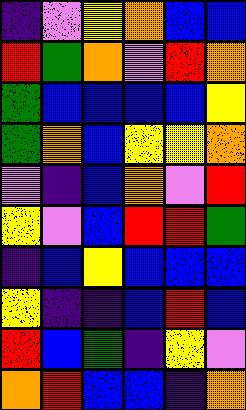[["indigo", "violet", "yellow", "orange", "blue", "blue"], ["red", "green", "orange", "violet", "red", "orange"], ["green", "blue", "blue", "blue", "blue", "yellow"], ["green", "orange", "blue", "yellow", "yellow", "orange"], ["violet", "indigo", "blue", "orange", "violet", "red"], ["yellow", "violet", "blue", "red", "red", "green"], ["indigo", "blue", "yellow", "blue", "blue", "blue"], ["yellow", "indigo", "indigo", "blue", "red", "blue"], ["red", "blue", "green", "indigo", "yellow", "violet"], ["orange", "red", "blue", "blue", "indigo", "orange"]]